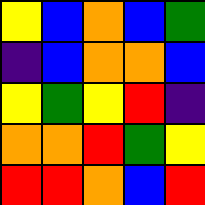[["yellow", "blue", "orange", "blue", "green"], ["indigo", "blue", "orange", "orange", "blue"], ["yellow", "green", "yellow", "red", "indigo"], ["orange", "orange", "red", "green", "yellow"], ["red", "red", "orange", "blue", "red"]]